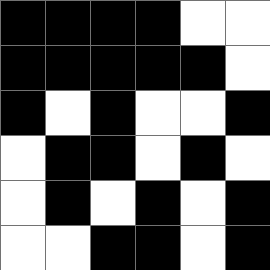[["black", "black", "black", "black", "white", "white"], ["black", "black", "black", "black", "black", "white"], ["black", "white", "black", "white", "white", "black"], ["white", "black", "black", "white", "black", "white"], ["white", "black", "white", "black", "white", "black"], ["white", "white", "black", "black", "white", "black"]]